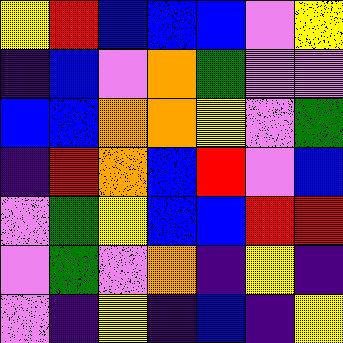[["yellow", "red", "blue", "blue", "blue", "violet", "yellow"], ["indigo", "blue", "violet", "orange", "green", "violet", "violet"], ["blue", "blue", "orange", "orange", "yellow", "violet", "green"], ["indigo", "red", "orange", "blue", "red", "violet", "blue"], ["violet", "green", "yellow", "blue", "blue", "red", "red"], ["violet", "green", "violet", "orange", "indigo", "yellow", "indigo"], ["violet", "indigo", "yellow", "indigo", "blue", "indigo", "yellow"]]